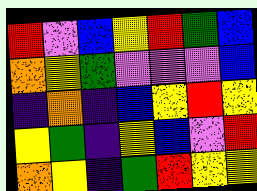[["red", "violet", "blue", "yellow", "red", "green", "blue"], ["orange", "yellow", "green", "violet", "violet", "violet", "blue"], ["indigo", "orange", "indigo", "blue", "yellow", "red", "yellow"], ["yellow", "green", "indigo", "yellow", "blue", "violet", "red"], ["orange", "yellow", "indigo", "green", "red", "yellow", "yellow"]]